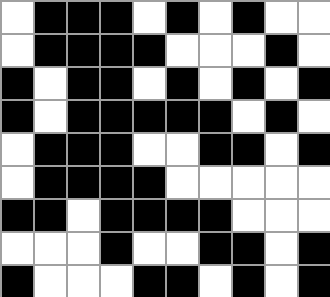[["white", "black", "black", "black", "white", "black", "white", "black", "white", "white"], ["white", "black", "black", "black", "black", "white", "white", "white", "black", "white"], ["black", "white", "black", "black", "white", "black", "white", "black", "white", "black"], ["black", "white", "black", "black", "black", "black", "black", "white", "black", "white"], ["white", "black", "black", "black", "white", "white", "black", "black", "white", "black"], ["white", "black", "black", "black", "black", "white", "white", "white", "white", "white"], ["black", "black", "white", "black", "black", "black", "black", "white", "white", "white"], ["white", "white", "white", "black", "white", "white", "black", "black", "white", "black"], ["black", "white", "white", "white", "black", "black", "white", "black", "white", "black"]]